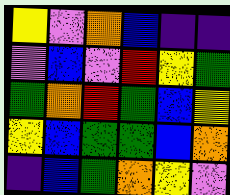[["yellow", "violet", "orange", "blue", "indigo", "indigo"], ["violet", "blue", "violet", "red", "yellow", "green"], ["green", "orange", "red", "green", "blue", "yellow"], ["yellow", "blue", "green", "green", "blue", "orange"], ["indigo", "blue", "green", "orange", "yellow", "violet"]]